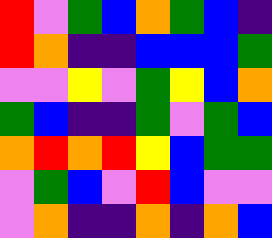[["red", "violet", "green", "blue", "orange", "green", "blue", "indigo"], ["red", "orange", "indigo", "indigo", "blue", "blue", "blue", "green"], ["violet", "violet", "yellow", "violet", "green", "yellow", "blue", "orange"], ["green", "blue", "indigo", "indigo", "green", "violet", "green", "blue"], ["orange", "red", "orange", "red", "yellow", "blue", "green", "green"], ["violet", "green", "blue", "violet", "red", "blue", "violet", "violet"], ["violet", "orange", "indigo", "indigo", "orange", "indigo", "orange", "blue"]]